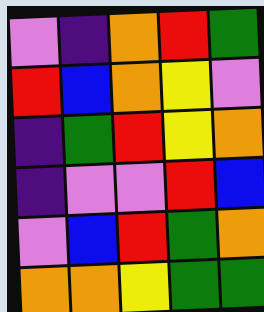[["violet", "indigo", "orange", "red", "green"], ["red", "blue", "orange", "yellow", "violet"], ["indigo", "green", "red", "yellow", "orange"], ["indigo", "violet", "violet", "red", "blue"], ["violet", "blue", "red", "green", "orange"], ["orange", "orange", "yellow", "green", "green"]]